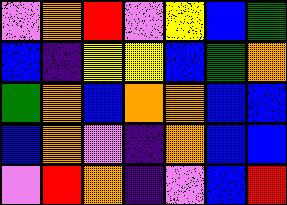[["violet", "orange", "red", "violet", "yellow", "blue", "green"], ["blue", "indigo", "yellow", "yellow", "blue", "green", "orange"], ["green", "orange", "blue", "orange", "orange", "blue", "blue"], ["blue", "orange", "violet", "indigo", "orange", "blue", "blue"], ["violet", "red", "orange", "indigo", "violet", "blue", "red"]]